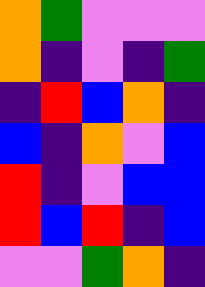[["orange", "green", "violet", "violet", "violet"], ["orange", "indigo", "violet", "indigo", "green"], ["indigo", "red", "blue", "orange", "indigo"], ["blue", "indigo", "orange", "violet", "blue"], ["red", "indigo", "violet", "blue", "blue"], ["red", "blue", "red", "indigo", "blue"], ["violet", "violet", "green", "orange", "indigo"]]